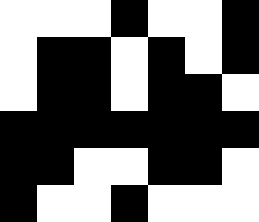[["white", "white", "white", "black", "white", "white", "black"], ["white", "black", "black", "white", "black", "white", "black"], ["white", "black", "black", "white", "black", "black", "white"], ["black", "black", "black", "black", "black", "black", "black"], ["black", "black", "white", "white", "black", "black", "white"], ["black", "white", "white", "black", "white", "white", "white"]]